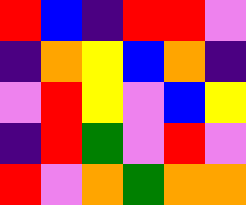[["red", "blue", "indigo", "red", "red", "violet"], ["indigo", "orange", "yellow", "blue", "orange", "indigo"], ["violet", "red", "yellow", "violet", "blue", "yellow"], ["indigo", "red", "green", "violet", "red", "violet"], ["red", "violet", "orange", "green", "orange", "orange"]]